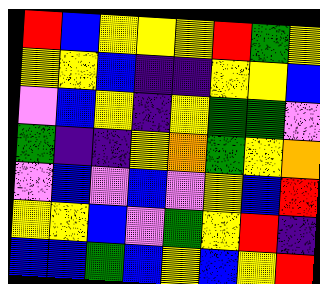[["red", "blue", "yellow", "yellow", "yellow", "red", "green", "yellow"], ["yellow", "yellow", "blue", "indigo", "indigo", "yellow", "yellow", "blue"], ["violet", "blue", "yellow", "indigo", "yellow", "green", "green", "violet"], ["green", "indigo", "indigo", "yellow", "orange", "green", "yellow", "orange"], ["violet", "blue", "violet", "blue", "violet", "yellow", "blue", "red"], ["yellow", "yellow", "blue", "violet", "green", "yellow", "red", "indigo"], ["blue", "blue", "green", "blue", "yellow", "blue", "yellow", "red"]]